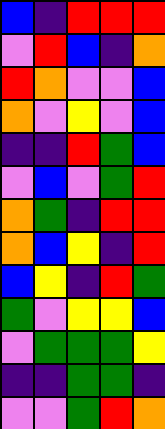[["blue", "indigo", "red", "red", "red"], ["violet", "red", "blue", "indigo", "orange"], ["red", "orange", "violet", "violet", "blue"], ["orange", "violet", "yellow", "violet", "blue"], ["indigo", "indigo", "red", "green", "blue"], ["violet", "blue", "violet", "green", "red"], ["orange", "green", "indigo", "red", "red"], ["orange", "blue", "yellow", "indigo", "red"], ["blue", "yellow", "indigo", "red", "green"], ["green", "violet", "yellow", "yellow", "blue"], ["violet", "green", "green", "green", "yellow"], ["indigo", "indigo", "green", "green", "indigo"], ["violet", "violet", "green", "red", "orange"]]